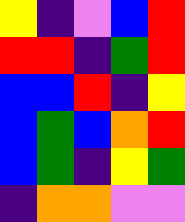[["yellow", "indigo", "violet", "blue", "red"], ["red", "red", "indigo", "green", "red"], ["blue", "blue", "red", "indigo", "yellow"], ["blue", "green", "blue", "orange", "red"], ["blue", "green", "indigo", "yellow", "green"], ["indigo", "orange", "orange", "violet", "violet"]]